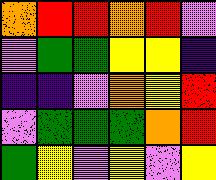[["orange", "red", "red", "orange", "red", "violet"], ["violet", "green", "green", "yellow", "yellow", "indigo"], ["indigo", "indigo", "violet", "orange", "yellow", "red"], ["violet", "green", "green", "green", "orange", "red"], ["green", "yellow", "violet", "yellow", "violet", "yellow"]]